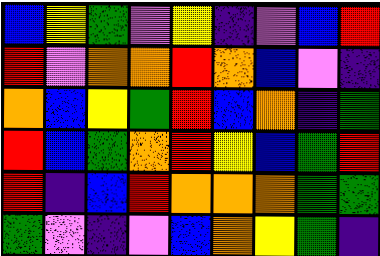[["blue", "yellow", "green", "violet", "yellow", "indigo", "violet", "blue", "red"], ["red", "violet", "orange", "orange", "red", "orange", "blue", "violet", "indigo"], ["orange", "blue", "yellow", "green", "red", "blue", "orange", "indigo", "green"], ["red", "blue", "green", "orange", "red", "yellow", "blue", "green", "red"], ["red", "indigo", "blue", "red", "orange", "orange", "orange", "green", "green"], ["green", "violet", "indigo", "violet", "blue", "orange", "yellow", "green", "indigo"]]